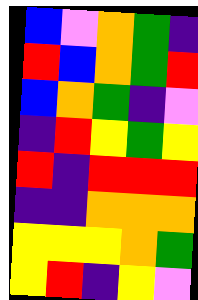[["blue", "violet", "orange", "green", "indigo"], ["red", "blue", "orange", "green", "red"], ["blue", "orange", "green", "indigo", "violet"], ["indigo", "red", "yellow", "green", "yellow"], ["red", "indigo", "red", "red", "red"], ["indigo", "indigo", "orange", "orange", "orange"], ["yellow", "yellow", "yellow", "orange", "green"], ["yellow", "red", "indigo", "yellow", "violet"]]